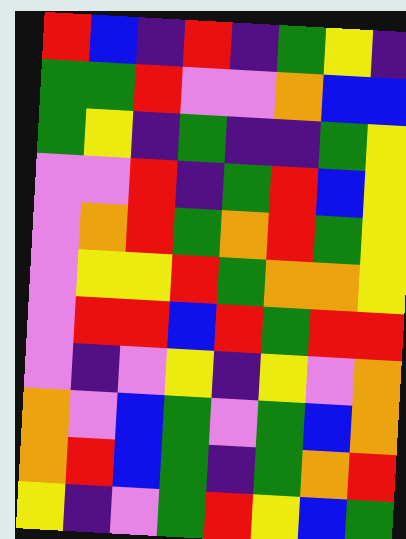[["red", "blue", "indigo", "red", "indigo", "green", "yellow", "indigo"], ["green", "green", "red", "violet", "violet", "orange", "blue", "blue"], ["green", "yellow", "indigo", "green", "indigo", "indigo", "green", "yellow"], ["violet", "violet", "red", "indigo", "green", "red", "blue", "yellow"], ["violet", "orange", "red", "green", "orange", "red", "green", "yellow"], ["violet", "yellow", "yellow", "red", "green", "orange", "orange", "yellow"], ["violet", "red", "red", "blue", "red", "green", "red", "red"], ["violet", "indigo", "violet", "yellow", "indigo", "yellow", "violet", "orange"], ["orange", "violet", "blue", "green", "violet", "green", "blue", "orange"], ["orange", "red", "blue", "green", "indigo", "green", "orange", "red"], ["yellow", "indigo", "violet", "green", "red", "yellow", "blue", "green"]]